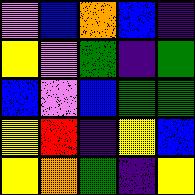[["violet", "blue", "orange", "blue", "indigo"], ["yellow", "violet", "green", "indigo", "green"], ["blue", "violet", "blue", "green", "green"], ["yellow", "red", "indigo", "yellow", "blue"], ["yellow", "orange", "green", "indigo", "yellow"]]